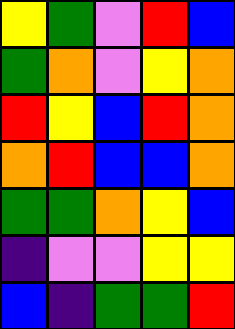[["yellow", "green", "violet", "red", "blue"], ["green", "orange", "violet", "yellow", "orange"], ["red", "yellow", "blue", "red", "orange"], ["orange", "red", "blue", "blue", "orange"], ["green", "green", "orange", "yellow", "blue"], ["indigo", "violet", "violet", "yellow", "yellow"], ["blue", "indigo", "green", "green", "red"]]